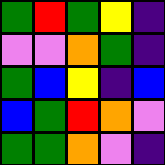[["green", "red", "green", "yellow", "indigo"], ["violet", "violet", "orange", "green", "indigo"], ["green", "blue", "yellow", "indigo", "blue"], ["blue", "green", "red", "orange", "violet"], ["green", "green", "orange", "violet", "indigo"]]